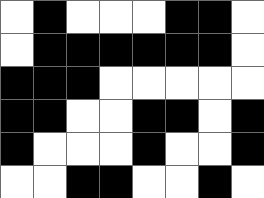[["white", "black", "white", "white", "white", "black", "black", "white"], ["white", "black", "black", "black", "black", "black", "black", "white"], ["black", "black", "black", "white", "white", "white", "white", "white"], ["black", "black", "white", "white", "black", "black", "white", "black"], ["black", "white", "white", "white", "black", "white", "white", "black"], ["white", "white", "black", "black", "white", "white", "black", "white"]]